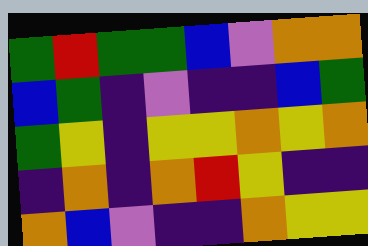[["green", "red", "green", "green", "blue", "violet", "orange", "orange"], ["blue", "green", "indigo", "violet", "indigo", "indigo", "blue", "green"], ["green", "yellow", "indigo", "yellow", "yellow", "orange", "yellow", "orange"], ["indigo", "orange", "indigo", "orange", "red", "yellow", "indigo", "indigo"], ["orange", "blue", "violet", "indigo", "indigo", "orange", "yellow", "yellow"]]